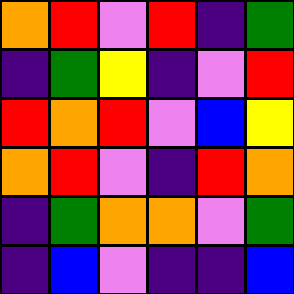[["orange", "red", "violet", "red", "indigo", "green"], ["indigo", "green", "yellow", "indigo", "violet", "red"], ["red", "orange", "red", "violet", "blue", "yellow"], ["orange", "red", "violet", "indigo", "red", "orange"], ["indigo", "green", "orange", "orange", "violet", "green"], ["indigo", "blue", "violet", "indigo", "indigo", "blue"]]